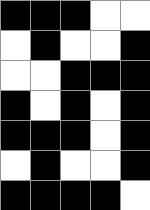[["black", "black", "black", "white", "white"], ["white", "black", "white", "white", "black"], ["white", "white", "black", "black", "black"], ["black", "white", "black", "white", "black"], ["black", "black", "black", "white", "black"], ["white", "black", "white", "white", "black"], ["black", "black", "black", "black", "white"]]